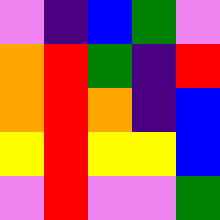[["violet", "indigo", "blue", "green", "violet"], ["orange", "red", "green", "indigo", "red"], ["orange", "red", "orange", "indigo", "blue"], ["yellow", "red", "yellow", "yellow", "blue"], ["violet", "red", "violet", "violet", "green"]]